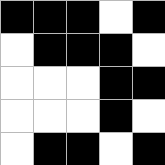[["black", "black", "black", "white", "black"], ["white", "black", "black", "black", "white"], ["white", "white", "white", "black", "black"], ["white", "white", "white", "black", "white"], ["white", "black", "black", "white", "black"]]